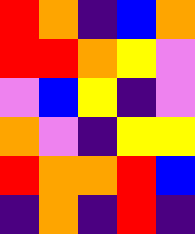[["red", "orange", "indigo", "blue", "orange"], ["red", "red", "orange", "yellow", "violet"], ["violet", "blue", "yellow", "indigo", "violet"], ["orange", "violet", "indigo", "yellow", "yellow"], ["red", "orange", "orange", "red", "blue"], ["indigo", "orange", "indigo", "red", "indigo"]]